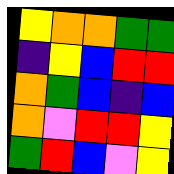[["yellow", "orange", "orange", "green", "green"], ["indigo", "yellow", "blue", "red", "red"], ["orange", "green", "blue", "indigo", "blue"], ["orange", "violet", "red", "red", "yellow"], ["green", "red", "blue", "violet", "yellow"]]